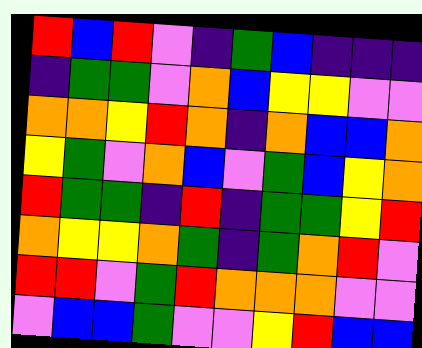[["red", "blue", "red", "violet", "indigo", "green", "blue", "indigo", "indigo", "indigo"], ["indigo", "green", "green", "violet", "orange", "blue", "yellow", "yellow", "violet", "violet"], ["orange", "orange", "yellow", "red", "orange", "indigo", "orange", "blue", "blue", "orange"], ["yellow", "green", "violet", "orange", "blue", "violet", "green", "blue", "yellow", "orange"], ["red", "green", "green", "indigo", "red", "indigo", "green", "green", "yellow", "red"], ["orange", "yellow", "yellow", "orange", "green", "indigo", "green", "orange", "red", "violet"], ["red", "red", "violet", "green", "red", "orange", "orange", "orange", "violet", "violet"], ["violet", "blue", "blue", "green", "violet", "violet", "yellow", "red", "blue", "blue"]]